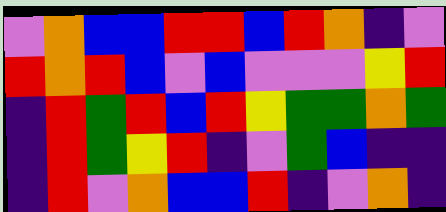[["violet", "orange", "blue", "blue", "red", "red", "blue", "red", "orange", "indigo", "violet"], ["red", "orange", "red", "blue", "violet", "blue", "violet", "violet", "violet", "yellow", "red"], ["indigo", "red", "green", "red", "blue", "red", "yellow", "green", "green", "orange", "green"], ["indigo", "red", "green", "yellow", "red", "indigo", "violet", "green", "blue", "indigo", "indigo"], ["indigo", "red", "violet", "orange", "blue", "blue", "red", "indigo", "violet", "orange", "indigo"]]